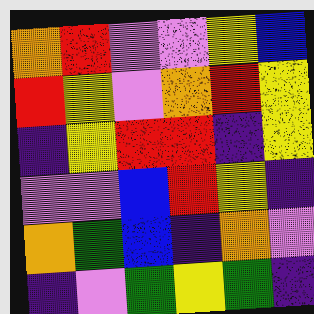[["orange", "red", "violet", "violet", "yellow", "blue"], ["red", "yellow", "violet", "orange", "red", "yellow"], ["indigo", "yellow", "red", "red", "indigo", "yellow"], ["violet", "violet", "blue", "red", "yellow", "indigo"], ["orange", "green", "blue", "indigo", "orange", "violet"], ["indigo", "violet", "green", "yellow", "green", "indigo"]]